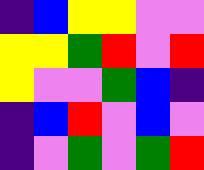[["indigo", "blue", "yellow", "yellow", "violet", "violet"], ["yellow", "yellow", "green", "red", "violet", "red"], ["yellow", "violet", "violet", "green", "blue", "indigo"], ["indigo", "blue", "red", "violet", "blue", "violet"], ["indigo", "violet", "green", "violet", "green", "red"]]